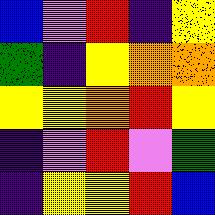[["blue", "violet", "red", "indigo", "yellow"], ["green", "indigo", "yellow", "orange", "orange"], ["yellow", "yellow", "orange", "red", "yellow"], ["indigo", "violet", "red", "violet", "green"], ["indigo", "yellow", "yellow", "red", "blue"]]